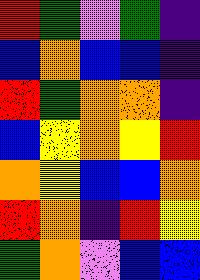[["red", "green", "violet", "green", "indigo"], ["blue", "orange", "blue", "blue", "indigo"], ["red", "green", "orange", "orange", "indigo"], ["blue", "yellow", "orange", "yellow", "red"], ["orange", "yellow", "blue", "blue", "orange"], ["red", "orange", "indigo", "red", "yellow"], ["green", "orange", "violet", "blue", "blue"]]